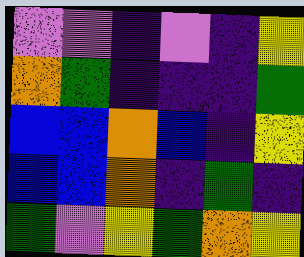[["violet", "violet", "indigo", "violet", "indigo", "yellow"], ["orange", "green", "indigo", "indigo", "indigo", "green"], ["blue", "blue", "orange", "blue", "indigo", "yellow"], ["blue", "blue", "orange", "indigo", "green", "indigo"], ["green", "violet", "yellow", "green", "orange", "yellow"]]